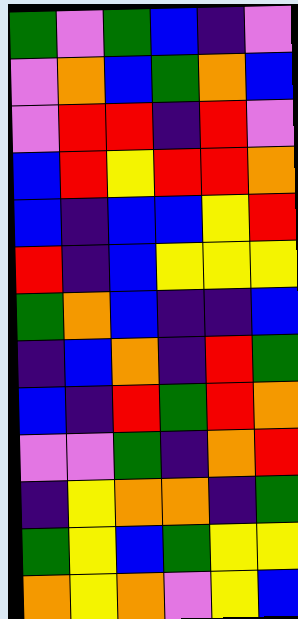[["green", "violet", "green", "blue", "indigo", "violet"], ["violet", "orange", "blue", "green", "orange", "blue"], ["violet", "red", "red", "indigo", "red", "violet"], ["blue", "red", "yellow", "red", "red", "orange"], ["blue", "indigo", "blue", "blue", "yellow", "red"], ["red", "indigo", "blue", "yellow", "yellow", "yellow"], ["green", "orange", "blue", "indigo", "indigo", "blue"], ["indigo", "blue", "orange", "indigo", "red", "green"], ["blue", "indigo", "red", "green", "red", "orange"], ["violet", "violet", "green", "indigo", "orange", "red"], ["indigo", "yellow", "orange", "orange", "indigo", "green"], ["green", "yellow", "blue", "green", "yellow", "yellow"], ["orange", "yellow", "orange", "violet", "yellow", "blue"]]